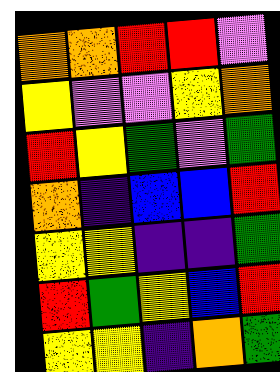[["orange", "orange", "red", "red", "violet"], ["yellow", "violet", "violet", "yellow", "orange"], ["red", "yellow", "green", "violet", "green"], ["orange", "indigo", "blue", "blue", "red"], ["yellow", "yellow", "indigo", "indigo", "green"], ["red", "green", "yellow", "blue", "red"], ["yellow", "yellow", "indigo", "orange", "green"]]